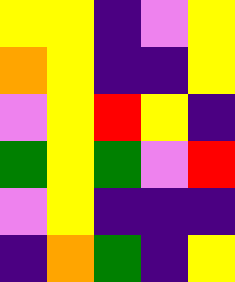[["yellow", "yellow", "indigo", "violet", "yellow"], ["orange", "yellow", "indigo", "indigo", "yellow"], ["violet", "yellow", "red", "yellow", "indigo"], ["green", "yellow", "green", "violet", "red"], ["violet", "yellow", "indigo", "indigo", "indigo"], ["indigo", "orange", "green", "indigo", "yellow"]]